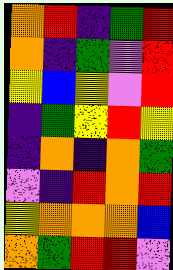[["orange", "red", "indigo", "green", "red"], ["orange", "indigo", "green", "violet", "red"], ["yellow", "blue", "yellow", "violet", "red"], ["indigo", "green", "yellow", "red", "yellow"], ["indigo", "orange", "indigo", "orange", "green"], ["violet", "indigo", "red", "orange", "red"], ["yellow", "orange", "orange", "orange", "blue"], ["orange", "green", "red", "red", "violet"]]